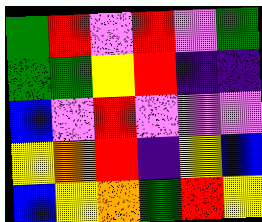[["green", "red", "violet", "red", "violet", "green"], ["green", "green", "yellow", "red", "indigo", "indigo"], ["blue", "violet", "red", "violet", "violet", "violet"], ["yellow", "orange", "red", "indigo", "yellow", "blue"], ["blue", "yellow", "orange", "green", "red", "yellow"]]